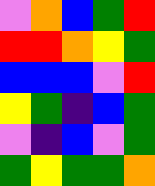[["violet", "orange", "blue", "green", "red"], ["red", "red", "orange", "yellow", "green"], ["blue", "blue", "blue", "violet", "red"], ["yellow", "green", "indigo", "blue", "green"], ["violet", "indigo", "blue", "violet", "green"], ["green", "yellow", "green", "green", "orange"]]